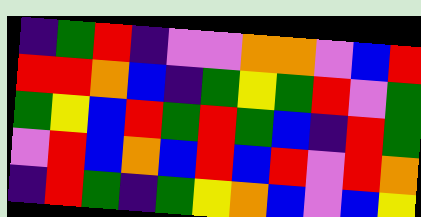[["indigo", "green", "red", "indigo", "violet", "violet", "orange", "orange", "violet", "blue", "red"], ["red", "red", "orange", "blue", "indigo", "green", "yellow", "green", "red", "violet", "green"], ["green", "yellow", "blue", "red", "green", "red", "green", "blue", "indigo", "red", "green"], ["violet", "red", "blue", "orange", "blue", "red", "blue", "red", "violet", "red", "orange"], ["indigo", "red", "green", "indigo", "green", "yellow", "orange", "blue", "violet", "blue", "yellow"]]